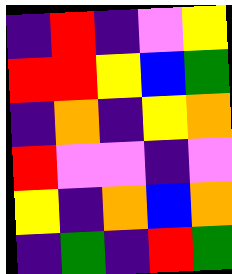[["indigo", "red", "indigo", "violet", "yellow"], ["red", "red", "yellow", "blue", "green"], ["indigo", "orange", "indigo", "yellow", "orange"], ["red", "violet", "violet", "indigo", "violet"], ["yellow", "indigo", "orange", "blue", "orange"], ["indigo", "green", "indigo", "red", "green"]]